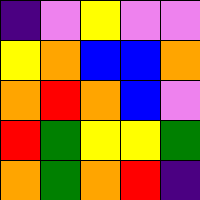[["indigo", "violet", "yellow", "violet", "violet"], ["yellow", "orange", "blue", "blue", "orange"], ["orange", "red", "orange", "blue", "violet"], ["red", "green", "yellow", "yellow", "green"], ["orange", "green", "orange", "red", "indigo"]]